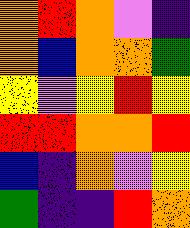[["orange", "red", "orange", "violet", "indigo"], ["orange", "blue", "orange", "orange", "green"], ["yellow", "violet", "yellow", "red", "yellow"], ["red", "red", "orange", "orange", "red"], ["blue", "indigo", "orange", "violet", "yellow"], ["green", "indigo", "indigo", "red", "orange"]]